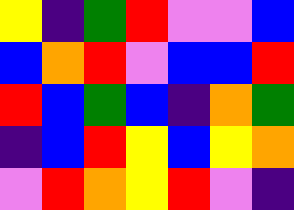[["yellow", "indigo", "green", "red", "violet", "violet", "blue"], ["blue", "orange", "red", "violet", "blue", "blue", "red"], ["red", "blue", "green", "blue", "indigo", "orange", "green"], ["indigo", "blue", "red", "yellow", "blue", "yellow", "orange"], ["violet", "red", "orange", "yellow", "red", "violet", "indigo"]]